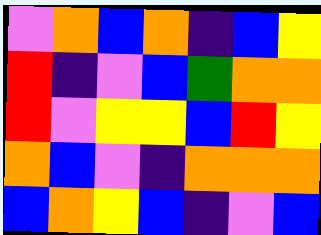[["violet", "orange", "blue", "orange", "indigo", "blue", "yellow"], ["red", "indigo", "violet", "blue", "green", "orange", "orange"], ["red", "violet", "yellow", "yellow", "blue", "red", "yellow"], ["orange", "blue", "violet", "indigo", "orange", "orange", "orange"], ["blue", "orange", "yellow", "blue", "indigo", "violet", "blue"]]